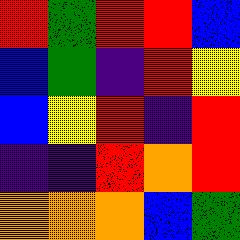[["red", "green", "red", "red", "blue"], ["blue", "green", "indigo", "red", "yellow"], ["blue", "yellow", "red", "indigo", "red"], ["indigo", "indigo", "red", "orange", "red"], ["orange", "orange", "orange", "blue", "green"]]